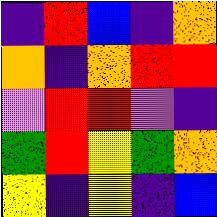[["indigo", "red", "blue", "indigo", "orange"], ["orange", "indigo", "orange", "red", "red"], ["violet", "red", "red", "violet", "indigo"], ["green", "red", "yellow", "green", "orange"], ["yellow", "indigo", "yellow", "indigo", "blue"]]